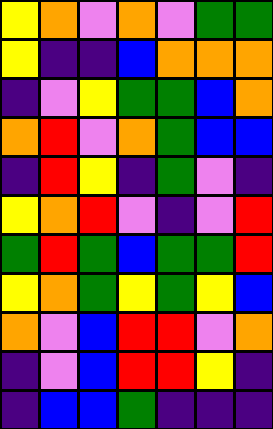[["yellow", "orange", "violet", "orange", "violet", "green", "green"], ["yellow", "indigo", "indigo", "blue", "orange", "orange", "orange"], ["indigo", "violet", "yellow", "green", "green", "blue", "orange"], ["orange", "red", "violet", "orange", "green", "blue", "blue"], ["indigo", "red", "yellow", "indigo", "green", "violet", "indigo"], ["yellow", "orange", "red", "violet", "indigo", "violet", "red"], ["green", "red", "green", "blue", "green", "green", "red"], ["yellow", "orange", "green", "yellow", "green", "yellow", "blue"], ["orange", "violet", "blue", "red", "red", "violet", "orange"], ["indigo", "violet", "blue", "red", "red", "yellow", "indigo"], ["indigo", "blue", "blue", "green", "indigo", "indigo", "indigo"]]